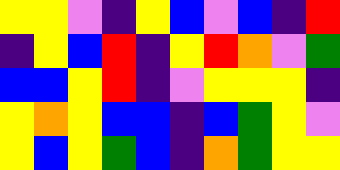[["yellow", "yellow", "violet", "indigo", "yellow", "blue", "violet", "blue", "indigo", "red"], ["indigo", "yellow", "blue", "red", "indigo", "yellow", "red", "orange", "violet", "green"], ["blue", "blue", "yellow", "red", "indigo", "violet", "yellow", "yellow", "yellow", "indigo"], ["yellow", "orange", "yellow", "blue", "blue", "indigo", "blue", "green", "yellow", "violet"], ["yellow", "blue", "yellow", "green", "blue", "indigo", "orange", "green", "yellow", "yellow"]]